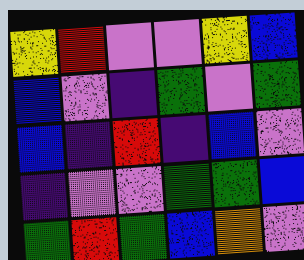[["yellow", "red", "violet", "violet", "yellow", "blue"], ["blue", "violet", "indigo", "green", "violet", "green"], ["blue", "indigo", "red", "indigo", "blue", "violet"], ["indigo", "violet", "violet", "green", "green", "blue"], ["green", "red", "green", "blue", "orange", "violet"]]